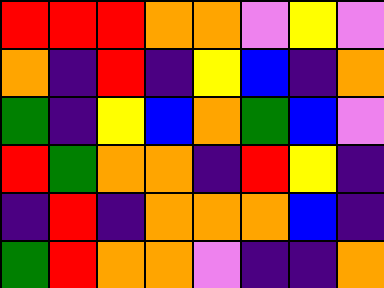[["red", "red", "red", "orange", "orange", "violet", "yellow", "violet"], ["orange", "indigo", "red", "indigo", "yellow", "blue", "indigo", "orange"], ["green", "indigo", "yellow", "blue", "orange", "green", "blue", "violet"], ["red", "green", "orange", "orange", "indigo", "red", "yellow", "indigo"], ["indigo", "red", "indigo", "orange", "orange", "orange", "blue", "indigo"], ["green", "red", "orange", "orange", "violet", "indigo", "indigo", "orange"]]